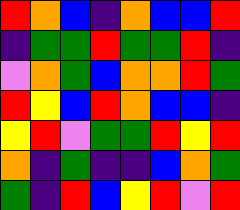[["red", "orange", "blue", "indigo", "orange", "blue", "blue", "red"], ["indigo", "green", "green", "red", "green", "green", "red", "indigo"], ["violet", "orange", "green", "blue", "orange", "orange", "red", "green"], ["red", "yellow", "blue", "red", "orange", "blue", "blue", "indigo"], ["yellow", "red", "violet", "green", "green", "red", "yellow", "red"], ["orange", "indigo", "green", "indigo", "indigo", "blue", "orange", "green"], ["green", "indigo", "red", "blue", "yellow", "red", "violet", "red"]]